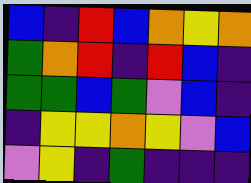[["blue", "indigo", "red", "blue", "orange", "yellow", "orange"], ["green", "orange", "red", "indigo", "red", "blue", "indigo"], ["green", "green", "blue", "green", "violet", "blue", "indigo"], ["indigo", "yellow", "yellow", "orange", "yellow", "violet", "blue"], ["violet", "yellow", "indigo", "green", "indigo", "indigo", "indigo"]]